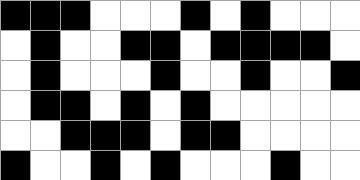[["black", "black", "black", "white", "white", "white", "black", "white", "black", "white", "white", "white"], ["white", "black", "white", "white", "black", "black", "white", "black", "black", "black", "black", "white"], ["white", "black", "white", "white", "white", "black", "white", "white", "black", "white", "white", "black"], ["white", "black", "black", "white", "black", "white", "black", "white", "white", "white", "white", "white"], ["white", "white", "black", "black", "black", "white", "black", "black", "white", "white", "white", "white"], ["black", "white", "white", "black", "white", "black", "white", "white", "white", "black", "white", "white"]]